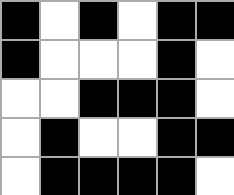[["black", "white", "black", "white", "black", "black"], ["black", "white", "white", "white", "black", "white"], ["white", "white", "black", "black", "black", "white"], ["white", "black", "white", "white", "black", "black"], ["white", "black", "black", "black", "black", "white"]]